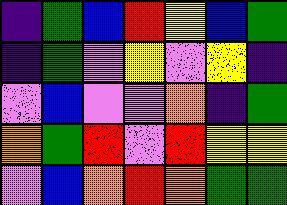[["indigo", "green", "blue", "red", "yellow", "blue", "green"], ["indigo", "green", "violet", "yellow", "violet", "yellow", "indigo"], ["violet", "blue", "violet", "violet", "orange", "indigo", "green"], ["orange", "green", "red", "violet", "red", "yellow", "yellow"], ["violet", "blue", "orange", "red", "orange", "green", "green"]]